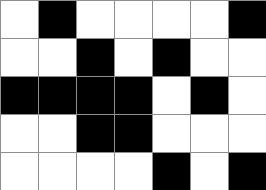[["white", "black", "white", "white", "white", "white", "black"], ["white", "white", "black", "white", "black", "white", "white"], ["black", "black", "black", "black", "white", "black", "white"], ["white", "white", "black", "black", "white", "white", "white"], ["white", "white", "white", "white", "black", "white", "black"]]